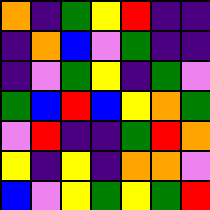[["orange", "indigo", "green", "yellow", "red", "indigo", "indigo"], ["indigo", "orange", "blue", "violet", "green", "indigo", "indigo"], ["indigo", "violet", "green", "yellow", "indigo", "green", "violet"], ["green", "blue", "red", "blue", "yellow", "orange", "green"], ["violet", "red", "indigo", "indigo", "green", "red", "orange"], ["yellow", "indigo", "yellow", "indigo", "orange", "orange", "violet"], ["blue", "violet", "yellow", "green", "yellow", "green", "red"]]